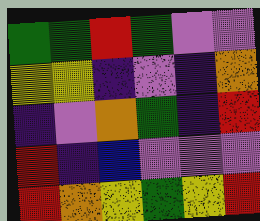[["green", "green", "red", "green", "violet", "violet"], ["yellow", "yellow", "indigo", "violet", "indigo", "orange"], ["indigo", "violet", "orange", "green", "indigo", "red"], ["red", "indigo", "blue", "violet", "violet", "violet"], ["red", "orange", "yellow", "green", "yellow", "red"]]